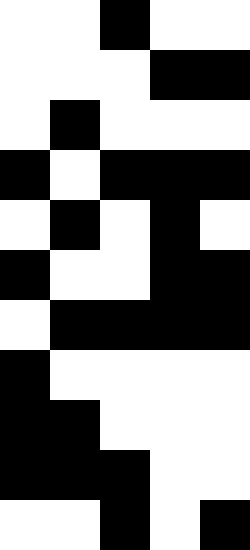[["white", "white", "black", "white", "white"], ["white", "white", "white", "black", "black"], ["white", "black", "white", "white", "white"], ["black", "white", "black", "black", "black"], ["white", "black", "white", "black", "white"], ["black", "white", "white", "black", "black"], ["white", "black", "black", "black", "black"], ["black", "white", "white", "white", "white"], ["black", "black", "white", "white", "white"], ["black", "black", "black", "white", "white"], ["white", "white", "black", "white", "black"]]